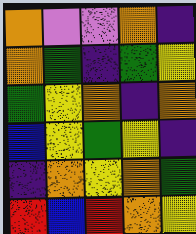[["orange", "violet", "violet", "orange", "indigo"], ["orange", "green", "indigo", "green", "yellow"], ["green", "yellow", "orange", "indigo", "orange"], ["blue", "yellow", "green", "yellow", "indigo"], ["indigo", "orange", "yellow", "orange", "green"], ["red", "blue", "red", "orange", "yellow"]]